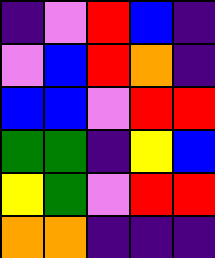[["indigo", "violet", "red", "blue", "indigo"], ["violet", "blue", "red", "orange", "indigo"], ["blue", "blue", "violet", "red", "red"], ["green", "green", "indigo", "yellow", "blue"], ["yellow", "green", "violet", "red", "red"], ["orange", "orange", "indigo", "indigo", "indigo"]]